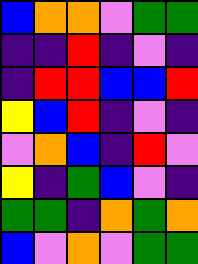[["blue", "orange", "orange", "violet", "green", "green"], ["indigo", "indigo", "red", "indigo", "violet", "indigo"], ["indigo", "red", "red", "blue", "blue", "red"], ["yellow", "blue", "red", "indigo", "violet", "indigo"], ["violet", "orange", "blue", "indigo", "red", "violet"], ["yellow", "indigo", "green", "blue", "violet", "indigo"], ["green", "green", "indigo", "orange", "green", "orange"], ["blue", "violet", "orange", "violet", "green", "green"]]